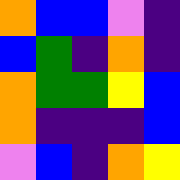[["orange", "blue", "blue", "violet", "indigo"], ["blue", "green", "indigo", "orange", "indigo"], ["orange", "green", "green", "yellow", "blue"], ["orange", "indigo", "indigo", "indigo", "blue"], ["violet", "blue", "indigo", "orange", "yellow"]]